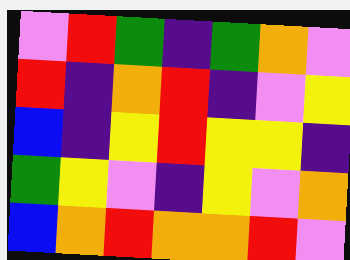[["violet", "red", "green", "indigo", "green", "orange", "violet"], ["red", "indigo", "orange", "red", "indigo", "violet", "yellow"], ["blue", "indigo", "yellow", "red", "yellow", "yellow", "indigo"], ["green", "yellow", "violet", "indigo", "yellow", "violet", "orange"], ["blue", "orange", "red", "orange", "orange", "red", "violet"]]